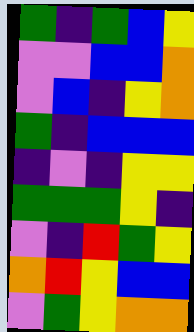[["green", "indigo", "green", "blue", "yellow"], ["violet", "violet", "blue", "blue", "orange"], ["violet", "blue", "indigo", "yellow", "orange"], ["green", "indigo", "blue", "blue", "blue"], ["indigo", "violet", "indigo", "yellow", "yellow"], ["green", "green", "green", "yellow", "indigo"], ["violet", "indigo", "red", "green", "yellow"], ["orange", "red", "yellow", "blue", "blue"], ["violet", "green", "yellow", "orange", "orange"]]